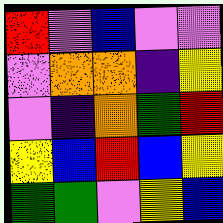[["red", "violet", "blue", "violet", "violet"], ["violet", "orange", "orange", "indigo", "yellow"], ["violet", "indigo", "orange", "green", "red"], ["yellow", "blue", "red", "blue", "yellow"], ["green", "green", "violet", "yellow", "blue"]]